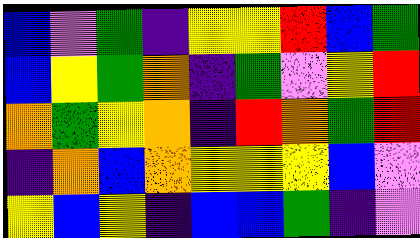[["blue", "violet", "green", "indigo", "yellow", "yellow", "red", "blue", "green"], ["blue", "yellow", "green", "orange", "indigo", "green", "violet", "yellow", "red"], ["orange", "green", "yellow", "orange", "indigo", "red", "orange", "green", "red"], ["indigo", "orange", "blue", "orange", "yellow", "yellow", "yellow", "blue", "violet"], ["yellow", "blue", "yellow", "indigo", "blue", "blue", "green", "indigo", "violet"]]